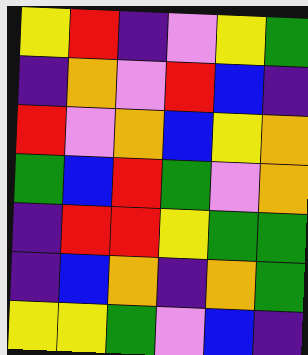[["yellow", "red", "indigo", "violet", "yellow", "green"], ["indigo", "orange", "violet", "red", "blue", "indigo"], ["red", "violet", "orange", "blue", "yellow", "orange"], ["green", "blue", "red", "green", "violet", "orange"], ["indigo", "red", "red", "yellow", "green", "green"], ["indigo", "blue", "orange", "indigo", "orange", "green"], ["yellow", "yellow", "green", "violet", "blue", "indigo"]]